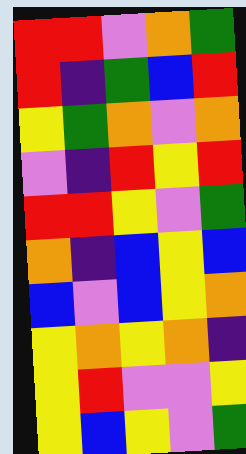[["red", "red", "violet", "orange", "green"], ["red", "indigo", "green", "blue", "red"], ["yellow", "green", "orange", "violet", "orange"], ["violet", "indigo", "red", "yellow", "red"], ["red", "red", "yellow", "violet", "green"], ["orange", "indigo", "blue", "yellow", "blue"], ["blue", "violet", "blue", "yellow", "orange"], ["yellow", "orange", "yellow", "orange", "indigo"], ["yellow", "red", "violet", "violet", "yellow"], ["yellow", "blue", "yellow", "violet", "green"]]